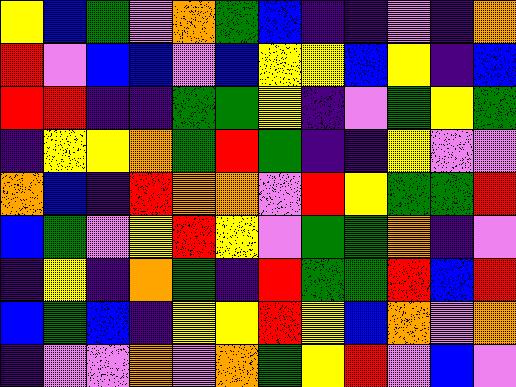[["yellow", "blue", "green", "violet", "orange", "green", "blue", "indigo", "indigo", "violet", "indigo", "orange"], ["red", "violet", "blue", "blue", "violet", "blue", "yellow", "yellow", "blue", "yellow", "indigo", "blue"], ["red", "red", "indigo", "indigo", "green", "green", "yellow", "indigo", "violet", "green", "yellow", "green"], ["indigo", "yellow", "yellow", "orange", "green", "red", "green", "indigo", "indigo", "yellow", "violet", "violet"], ["orange", "blue", "indigo", "red", "orange", "orange", "violet", "red", "yellow", "green", "green", "red"], ["blue", "green", "violet", "yellow", "red", "yellow", "violet", "green", "green", "orange", "indigo", "violet"], ["indigo", "yellow", "indigo", "orange", "green", "indigo", "red", "green", "green", "red", "blue", "red"], ["blue", "green", "blue", "indigo", "yellow", "yellow", "red", "yellow", "blue", "orange", "violet", "orange"], ["indigo", "violet", "violet", "orange", "violet", "orange", "green", "yellow", "red", "violet", "blue", "violet"]]